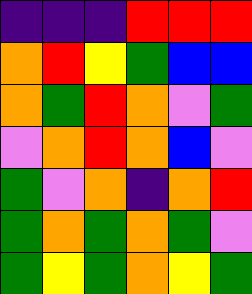[["indigo", "indigo", "indigo", "red", "red", "red"], ["orange", "red", "yellow", "green", "blue", "blue"], ["orange", "green", "red", "orange", "violet", "green"], ["violet", "orange", "red", "orange", "blue", "violet"], ["green", "violet", "orange", "indigo", "orange", "red"], ["green", "orange", "green", "orange", "green", "violet"], ["green", "yellow", "green", "orange", "yellow", "green"]]